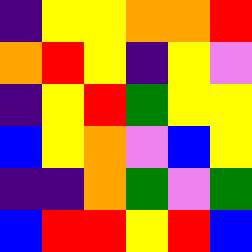[["indigo", "yellow", "yellow", "orange", "orange", "red"], ["orange", "red", "yellow", "indigo", "yellow", "violet"], ["indigo", "yellow", "red", "green", "yellow", "yellow"], ["blue", "yellow", "orange", "violet", "blue", "yellow"], ["indigo", "indigo", "orange", "green", "violet", "green"], ["blue", "red", "red", "yellow", "red", "blue"]]